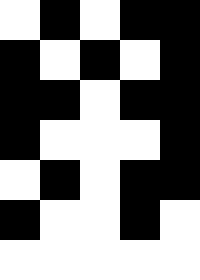[["white", "black", "white", "black", "black"], ["black", "white", "black", "white", "black"], ["black", "black", "white", "black", "black"], ["black", "white", "white", "white", "black"], ["white", "black", "white", "black", "black"], ["black", "white", "white", "black", "white"], ["white", "white", "white", "white", "white"]]